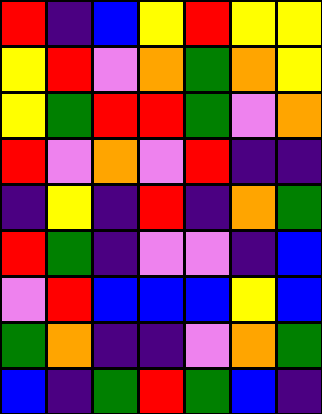[["red", "indigo", "blue", "yellow", "red", "yellow", "yellow"], ["yellow", "red", "violet", "orange", "green", "orange", "yellow"], ["yellow", "green", "red", "red", "green", "violet", "orange"], ["red", "violet", "orange", "violet", "red", "indigo", "indigo"], ["indigo", "yellow", "indigo", "red", "indigo", "orange", "green"], ["red", "green", "indigo", "violet", "violet", "indigo", "blue"], ["violet", "red", "blue", "blue", "blue", "yellow", "blue"], ["green", "orange", "indigo", "indigo", "violet", "orange", "green"], ["blue", "indigo", "green", "red", "green", "blue", "indigo"]]